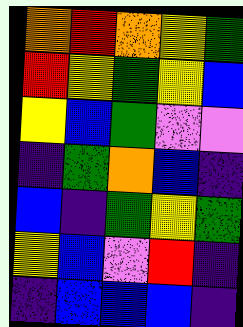[["orange", "red", "orange", "yellow", "green"], ["red", "yellow", "green", "yellow", "blue"], ["yellow", "blue", "green", "violet", "violet"], ["indigo", "green", "orange", "blue", "indigo"], ["blue", "indigo", "green", "yellow", "green"], ["yellow", "blue", "violet", "red", "indigo"], ["indigo", "blue", "blue", "blue", "indigo"]]